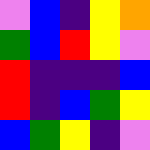[["violet", "blue", "indigo", "yellow", "orange"], ["green", "blue", "red", "yellow", "violet"], ["red", "indigo", "indigo", "indigo", "blue"], ["red", "indigo", "blue", "green", "yellow"], ["blue", "green", "yellow", "indigo", "violet"]]